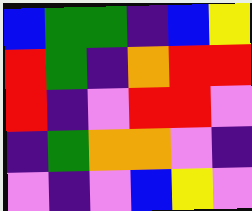[["blue", "green", "green", "indigo", "blue", "yellow"], ["red", "green", "indigo", "orange", "red", "red"], ["red", "indigo", "violet", "red", "red", "violet"], ["indigo", "green", "orange", "orange", "violet", "indigo"], ["violet", "indigo", "violet", "blue", "yellow", "violet"]]